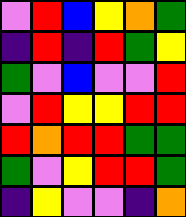[["violet", "red", "blue", "yellow", "orange", "green"], ["indigo", "red", "indigo", "red", "green", "yellow"], ["green", "violet", "blue", "violet", "violet", "red"], ["violet", "red", "yellow", "yellow", "red", "red"], ["red", "orange", "red", "red", "green", "green"], ["green", "violet", "yellow", "red", "red", "green"], ["indigo", "yellow", "violet", "violet", "indigo", "orange"]]